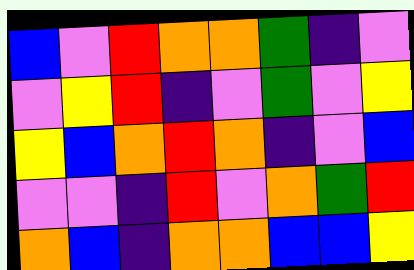[["blue", "violet", "red", "orange", "orange", "green", "indigo", "violet"], ["violet", "yellow", "red", "indigo", "violet", "green", "violet", "yellow"], ["yellow", "blue", "orange", "red", "orange", "indigo", "violet", "blue"], ["violet", "violet", "indigo", "red", "violet", "orange", "green", "red"], ["orange", "blue", "indigo", "orange", "orange", "blue", "blue", "yellow"]]